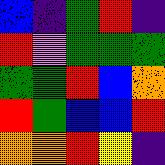[["blue", "indigo", "green", "red", "indigo"], ["red", "violet", "green", "green", "green"], ["green", "green", "red", "blue", "orange"], ["red", "green", "blue", "blue", "red"], ["orange", "orange", "red", "yellow", "indigo"]]